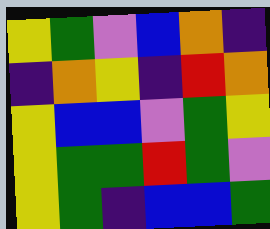[["yellow", "green", "violet", "blue", "orange", "indigo"], ["indigo", "orange", "yellow", "indigo", "red", "orange"], ["yellow", "blue", "blue", "violet", "green", "yellow"], ["yellow", "green", "green", "red", "green", "violet"], ["yellow", "green", "indigo", "blue", "blue", "green"]]